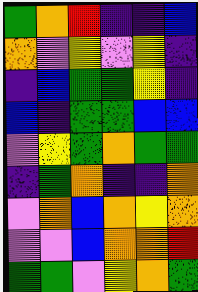[["green", "orange", "red", "indigo", "indigo", "blue"], ["orange", "violet", "yellow", "violet", "yellow", "indigo"], ["indigo", "blue", "green", "green", "yellow", "indigo"], ["blue", "indigo", "green", "green", "blue", "blue"], ["violet", "yellow", "green", "orange", "green", "green"], ["indigo", "green", "orange", "indigo", "indigo", "orange"], ["violet", "orange", "blue", "orange", "yellow", "orange"], ["violet", "violet", "blue", "orange", "orange", "red"], ["green", "green", "violet", "yellow", "orange", "green"]]